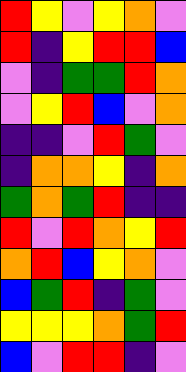[["red", "yellow", "violet", "yellow", "orange", "violet"], ["red", "indigo", "yellow", "red", "red", "blue"], ["violet", "indigo", "green", "green", "red", "orange"], ["violet", "yellow", "red", "blue", "violet", "orange"], ["indigo", "indigo", "violet", "red", "green", "violet"], ["indigo", "orange", "orange", "yellow", "indigo", "orange"], ["green", "orange", "green", "red", "indigo", "indigo"], ["red", "violet", "red", "orange", "yellow", "red"], ["orange", "red", "blue", "yellow", "orange", "violet"], ["blue", "green", "red", "indigo", "green", "violet"], ["yellow", "yellow", "yellow", "orange", "green", "red"], ["blue", "violet", "red", "red", "indigo", "violet"]]